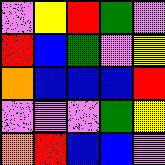[["violet", "yellow", "red", "green", "violet"], ["red", "blue", "green", "violet", "yellow"], ["orange", "blue", "blue", "blue", "red"], ["violet", "violet", "violet", "green", "yellow"], ["orange", "red", "blue", "blue", "violet"]]